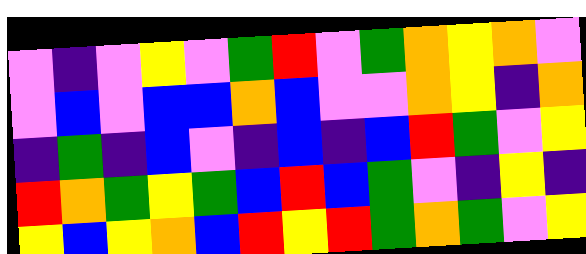[["violet", "indigo", "violet", "yellow", "violet", "green", "red", "violet", "green", "orange", "yellow", "orange", "violet"], ["violet", "blue", "violet", "blue", "blue", "orange", "blue", "violet", "violet", "orange", "yellow", "indigo", "orange"], ["indigo", "green", "indigo", "blue", "violet", "indigo", "blue", "indigo", "blue", "red", "green", "violet", "yellow"], ["red", "orange", "green", "yellow", "green", "blue", "red", "blue", "green", "violet", "indigo", "yellow", "indigo"], ["yellow", "blue", "yellow", "orange", "blue", "red", "yellow", "red", "green", "orange", "green", "violet", "yellow"]]